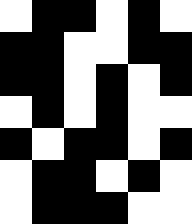[["white", "black", "black", "white", "black", "white"], ["black", "black", "white", "white", "black", "black"], ["black", "black", "white", "black", "white", "black"], ["white", "black", "white", "black", "white", "white"], ["black", "white", "black", "black", "white", "black"], ["white", "black", "black", "white", "black", "white"], ["white", "black", "black", "black", "white", "white"]]